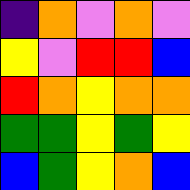[["indigo", "orange", "violet", "orange", "violet"], ["yellow", "violet", "red", "red", "blue"], ["red", "orange", "yellow", "orange", "orange"], ["green", "green", "yellow", "green", "yellow"], ["blue", "green", "yellow", "orange", "blue"]]